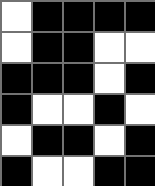[["white", "black", "black", "black", "black"], ["white", "black", "black", "white", "white"], ["black", "black", "black", "white", "black"], ["black", "white", "white", "black", "white"], ["white", "black", "black", "white", "black"], ["black", "white", "white", "black", "black"]]